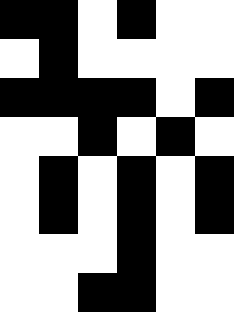[["black", "black", "white", "black", "white", "white"], ["white", "black", "white", "white", "white", "white"], ["black", "black", "black", "black", "white", "black"], ["white", "white", "black", "white", "black", "white"], ["white", "black", "white", "black", "white", "black"], ["white", "black", "white", "black", "white", "black"], ["white", "white", "white", "black", "white", "white"], ["white", "white", "black", "black", "white", "white"]]